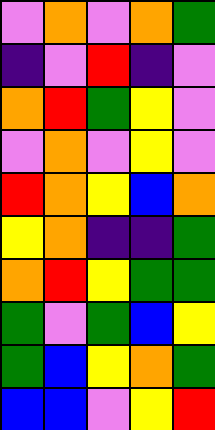[["violet", "orange", "violet", "orange", "green"], ["indigo", "violet", "red", "indigo", "violet"], ["orange", "red", "green", "yellow", "violet"], ["violet", "orange", "violet", "yellow", "violet"], ["red", "orange", "yellow", "blue", "orange"], ["yellow", "orange", "indigo", "indigo", "green"], ["orange", "red", "yellow", "green", "green"], ["green", "violet", "green", "blue", "yellow"], ["green", "blue", "yellow", "orange", "green"], ["blue", "blue", "violet", "yellow", "red"]]